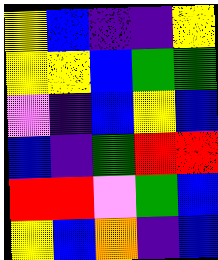[["yellow", "blue", "indigo", "indigo", "yellow"], ["yellow", "yellow", "blue", "green", "green"], ["violet", "indigo", "blue", "yellow", "blue"], ["blue", "indigo", "green", "red", "red"], ["red", "red", "violet", "green", "blue"], ["yellow", "blue", "orange", "indigo", "blue"]]